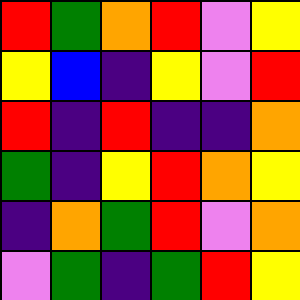[["red", "green", "orange", "red", "violet", "yellow"], ["yellow", "blue", "indigo", "yellow", "violet", "red"], ["red", "indigo", "red", "indigo", "indigo", "orange"], ["green", "indigo", "yellow", "red", "orange", "yellow"], ["indigo", "orange", "green", "red", "violet", "orange"], ["violet", "green", "indigo", "green", "red", "yellow"]]